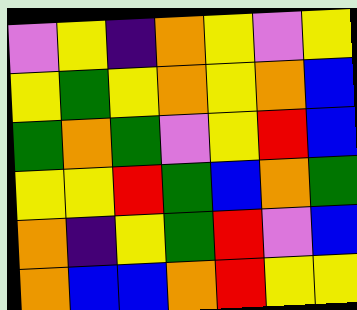[["violet", "yellow", "indigo", "orange", "yellow", "violet", "yellow"], ["yellow", "green", "yellow", "orange", "yellow", "orange", "blue"], ["green", "orange", "green", "violet", "yellow", "red", "blue"], ["yellow", "yellow", "red", "green", "blue", "orange", "green"], ["orange", "indigo", "yellow", "green", "red", "violet", "blue"], ["orange", "blue", "blue", "orange", "red", "yellow", "yellow"]]